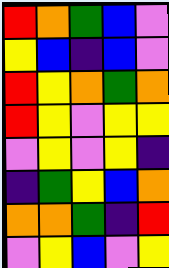[["red", "orange", "green", "blue", "violet"], ["yellow", "blue", "indigo", "blue", "violet"], ["red", "yellow", "orange", "green", "orange"], ["red", "yellow", "violet", "yellow", "yellow"], ["violet", "yellow", "violet", "yellow", "indigo"], ["indigo", "green", "yellow", "blue", "orange"], ["orange", "orange", "green", "indigo", "red"], ["violet", "yellow", "blue", "violet", "yellow"]]